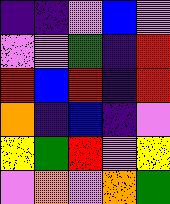[["indigo", "indigo", "violet", "blue", "violet"], ["violet", "violet", "green", "indigo", "red"], ["red", "blue", "red", "indigo", "red"], ["orange", "indigo", "blue", "indigo", "violet"], ["yellow", "green", "red", "violet", "yellow"], ["violet", "orange", "violet", "orange", "green"]]